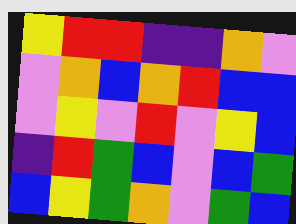[["yellow", "red", "red", "indigo", "indigo", "orange", "violet"], ["violet", "orange", "blue", "orange", "red", "blue", "blue"], ["violet", "yellow", "violet", "red", "violet", "yellow", "blue"], ["indigo", "red", "green", "blue", "violet", "blue", "green"], ["blue", "yellow", "green", "orange", "violet", "green", "blue"]]